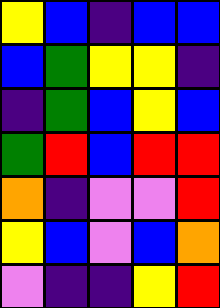[["yellow", "blue", "indigo", "blue", "blue"], ["blue", "green", "yellow", "yellow", "indigo"], ["indigo", "green", "blue", "yellow", "blue"], ["green", "red", "blue", "red", "red"], ["orange", "indigo", "violet", "violet", "red"], ["yellow", "blue", "violet", "blue", "orange"], ["violet", "indigo", "indigo", "yellow", "red"]]